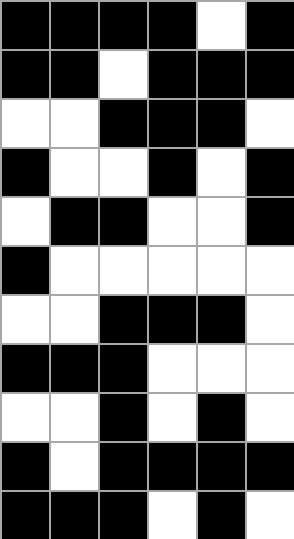[["black", "black", "black", "black", "white", "black"], ["black", "black", "white", "black", "black", "black"], ["white", "white", "black", "black", "black", "white"], ["black", "white", "white", "black", "white", "black"], ["white", "black", "black", "white", "white", "black"], ["black", "white", "white", "white", "white", "white"], ["white", "white", "black", "black", "black", "white"], ["black", "black", "black", "white", "white", "white"], ["white", "white", "black", "white", "black", "white"], ["black", "white", "black", "black", "black", "black"], ["black", "black", "black", "white", "black", "white"]]